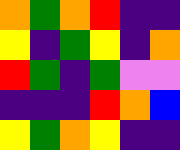[["orange", "green", "orange", "red", "indigo", "indigo"], ["yellow", "indigo", "green", "yellow", "indigo", "orange"], ["red", "green", "indigo", "green", "violet", "violet"], ["indigo", "indigo", "indigo", "red", "orange", "blue"], ["yellow", "green", "orange", "yellow", "indigo", "indigo"]]